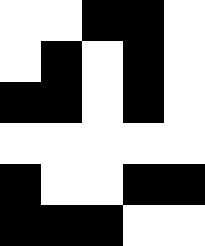[["white", "white", "black", "black", "white"], ["white", "black", "white", "black", "white"], ["black", "black", "white", "black", "white"], ["white", "white", "white", "white", "white"], ["black", "white", "white", "black", "black"], ["black", "black", "black", "white", "white"]]